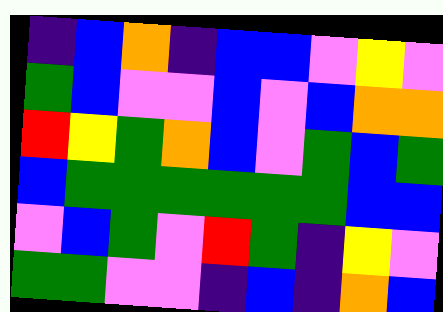[["indigo", "blue", "orange", "indigo", "blue", "blue", "violet", "yellow", "violet"], ["green", "blue", "violet", "violet", "blue", "violet", "blue", "orange", "orange"], ["red", "yellow", "green", "orange", "blue", "violet", "green", "blue", "green"], ["blue", "green", "green", "green", "green", "green", "green", "blue", "blue"], ["violet", "blue", "green", "violet", "red", "green", "indigo", "yellow", "violet"], ["green", "green", "violet", "violet", "indigo", "blue", "indigo", "orange", "blue"]]